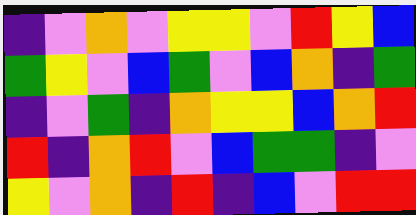[["indigo", "violet", "orange", "violet", "yellow", "yellow", "violet", "red", "yellow", "blue"], ["green", "yellow", "violet", "blue", "green", "violet", "blue", "orange", "indigo", "green"], ["indigo", "violet", "green", "indigo", "orange", "yellow", "yellow", "blue", "orange", "red"], ["red", "indigo", "orange", "red", "violet", "blue", "green", "green", "indigo", "violet"], ["yellow", "violet", "orange", "indigo", "red", "indigo", "blue", "violet", "red", "red"]]